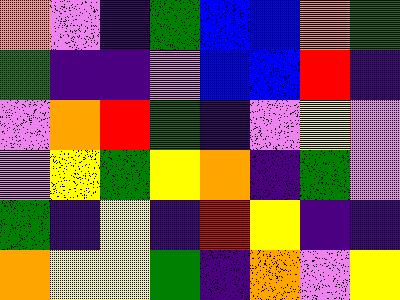[["orange", "violet", "indigo", "green", "blue", "blue", "orange", "green"], ["green", "indigo", "indigo", "violet", "blue", "blue", "red", "indigo"], ["violet", "orange", "red", "green", "indigo", "violet", "yellow", "violet"], ["violet", "yellow", "green", "yellow", "orange", "indigo", "green", "violet"], ["green", "indigo", "yellow", "indigo", "red", "yellow", "indigo", "indigo"], ["orange", "yellow", "yellow", "green", "indigo", "orange", "violet", "yellow"]]